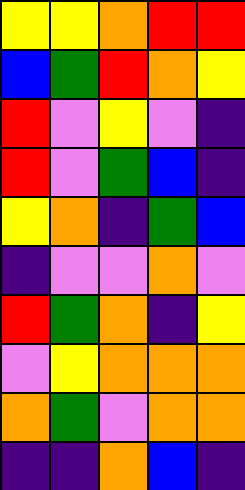[["yellow", "yellow", "orange", "red", "red"], ["blue", "green", "red", "orange", "yellow"], ["red", "violet", "yellow", "violet", "indigo"], ["red", "violet", "green", "blue", "indigo"], ["yellow", "orange", "indigo", "green", "blue"], ["indigo", "violet", "violet", "orange", "violet"], ["red", "green", "orange", "indigo", "yellow"], ["violet", "yellow", "orange", "orange", "orange"], ["orange", "green", "violet", "orange", "orange"], ["indigo", "indigo", "orange", "blue", "indigo"]]